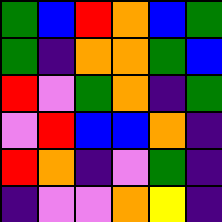[["green", "blue", "red", "orange", "blue", "green"], ["green", "indigo", "orange", "orange", "green", "blue"], ["red", "violet", "green", "orange", "indigo", "green"], ["violet", "red", "blue", "blue", "orange", "indigo"], ["red", "orange", "indigo", "violet", "green", "indigo"], ["indigo", "violet", "violet", "orange", "yellow", "indigo"]]